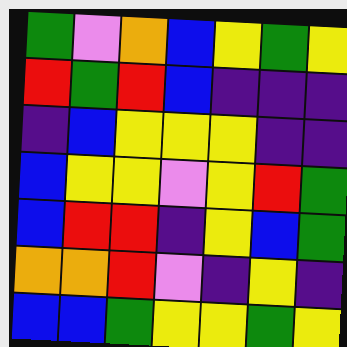[["green", "violet", "orange", "blue", "yellow", "green", "yellow"], ["red", "green", "red", "blue", "indigo", "indigo", "indigo"], ["indigo", "blue", "yellow", "yellow", "yellow", "indigo", "indigo"], ["blue", "yellow", "yellow", "violet", "yellow", "red", "green"], ["blue", "red", "red", "indigo", "yellow", "blue", "green"], ["orange", "orange", "red", "violet", "indigo", "yellow", "indigo"], ["blue", "blue", "green", "yellow", "yellow", "green", "yellow"]]